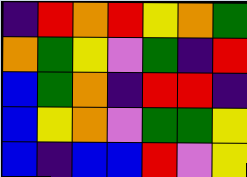[["indigo", "red", "orange", "red", "yellow", "orange", "green"], ["orange", "green", "yellow", "violet", "green", "indigo", "red"], ["blue", "green", "orange", "indigo", "red", "red", "indigo"], ["blue", "yellow", "orange", "violet", "green", "green", "yellow"], ["blue", "indigo", "blue", "blue", "red", "violet", "yellow"]]